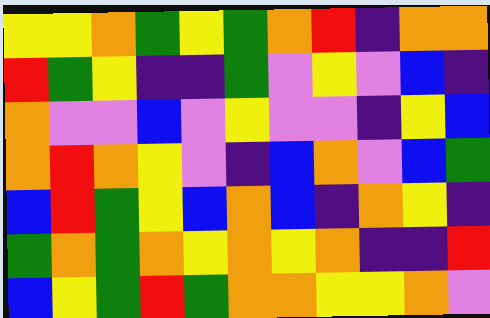[["yellow", "yellow", "orange", "green", "yellow", "green", "orange", "red", "indigo", "orange", "orange"], ["red", "green", "yellow", "indigo", "indigo", "green", "violet", "yellow", "violet", "blue", "indigo"], ["orange", "violet", "violet", "blue", "violet", "yellow", "violet", "violet", "indigo", "yellow", "blue"], ["orange", "red", "orange", "yellow", "violet", "indigo", "blue", "orange", "violet", "blue", "green"], ["blue", "red", "green", "yellow", "blue", "orange", "blue", "indigo", "orange", "yellow", "indigo"], ["green", "orange", "green", "orange", "yellow", "orange", "yellow", "orange", "indigo", "indigo", "red"], ["blue", "yellow", "green", "red", "green", "orange", "orange", "yellow", "yellow", "orange", "violet"]]